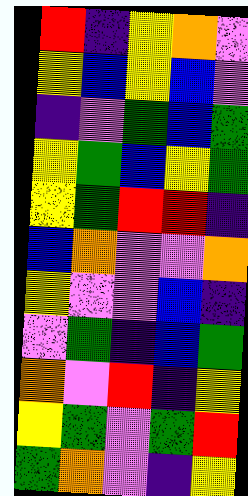[["red", "indigo", "yellow", "orange", "violet"], ["yellow", "blue", "yellow", "blue", "violet"], ["indigo", "violet", "green", "blue", "green"], ["yellow", "green", "blue", "yellow", "green"], ["yellow", "green", "red", "red", "indigo"], ["blue", "orange", "violet", "violet", "orange"], ["yellow", "violet", "violet", "blue", "indigo"], ["violet", "green", "indigo", "blue", "green"], ["orange", "violet", "red", "indigo", "yellow"], ["yellow", "green", "violet", "green", "red"], ["green", "orange", "violet", "indigo", "yellow"]]